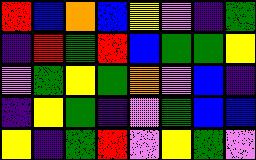[["red", "blue", "orange", "blue", "yellow", "violet", "indigo", "green"], ["indigo", "red", "green", "red", "blue", "green", "green", "yellow"], ["violet", "green", "yellow", "green", "orange", "violet", "blue", "indigo"], ["indigo", "yellow", "green", "indigo", "violet", "green", "blue", "blue"], ["yellow", "indigo", "green", "red", "violet", "yellow", "green", "violet"]]